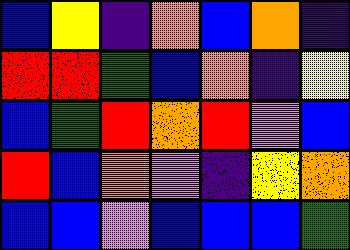[["blue", "yellow", "indigo", "orange", "blue", "orange", "indigo"], ["red", "red", "green", "blue", "orange", "indigo", "yellow"], ["blue", "green", "red", "orange", "red", "violet", "blue"], ["red", "blue", "orange", "violet", "indigo", "yellow", "orange"], ["blue", "blue", "violet", "blue", "blue", "blue", "green"]]